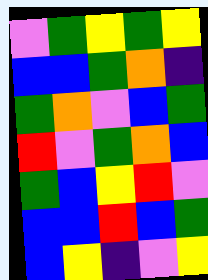[["violet", "green", "yellow", "green", "yellow"], ["blue", "blue", "green", "orange", "indigo"], ["green", "orange", "violet", "blue", "green"], ["red", "violet", "green", "orange", "blue"], ["green", "blue", "yellow", "red", "violet"], ["blue", "blue", "red", "blue", "green"], ["blue", "yellow", "indigo", "violet", "yellow"]]